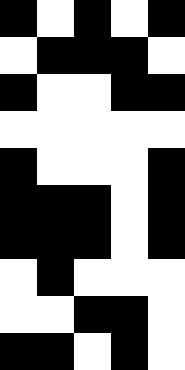[["black", "white", "black", "white", "black"], ["white", "black", "black", "black", "white"], ["black", "white", "white", "black", "black"], ["white", "white", "white", "white", "white"], ["black", "white", "white", "white", "black"], ["black", "black", "black", "white", "black"], ["black", "black", "black", "white", "black"], ["white", "black", "white", "white", "white"], ["white", "white", "black", "black", "white"], ["black", "black", "white", "black", "white"]]